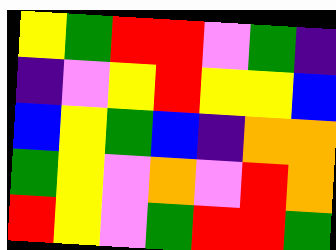[["yellow", "green", "red", "red", "violet", "green", "indigo"], ["indigo", "violet", "yellow", "red", "yellow", "yellow", "blue"], ["blue", "yellow", "green", "blue", "indigo", "orange", "orange"], ["green", "yellow", "violet", "orange", "violet", "red", "orange"], ["red", "yellow", "violet", "green", "red", "red", "green"]]